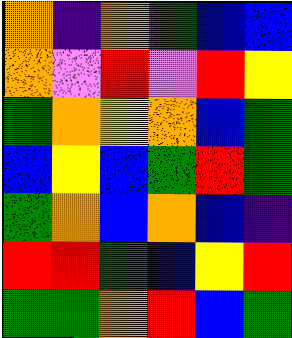[["orange", "indigo", "orange", "green", "blue", "blue"], ["orange", "violet", "red", "violet", "red", "yellow"], ["green", "orange", "yellow", "orange", "blue", "green"], ["blue", "yellow", "blue", "green", "red", "green"], ["green", "orange", "blue", "orange", "blue", "indigo"], ["red", "red", "green", "blue", "yellow", "red"], ["green", "green", "orange", "red", "blue", "green"]]